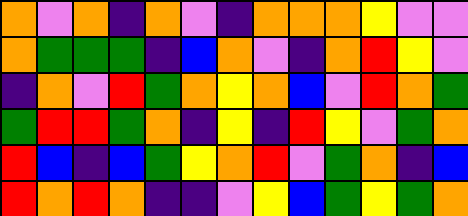[["orange", "violet", "orange", "indigo", "orange", "violet", "indigo", "orange", "orange", "orange", "yellow", "violet", "violet"], ["orange", "green", "green", "green", "indigo", "blue", "orange", "violet", "indigo", "orange", "red", "yellow", "violet"], ["indigo", "orange", "violet", "red", "green", "orange", "yellow", "orange", "blue", "violet", "red", "orange", "green"], ["green", "red", "red", "green", "orange", "indigo", "yellow", "indigo", "red", "yellow", "violet", "green", "orange"], ["red", "blue", "indigo", "blue", "green", "yellow", "orange", "red", "violet", "green", "orange", "indigo", "blue"], ["red", "orange", "red", "orange", "indigo", "indigo", "violet", "yellow", "blue", "green", "yellow", "green", "orange"]]